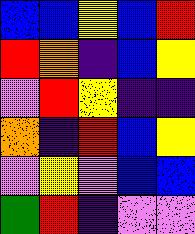[["blue", "blue", "yellow", "blue", "red"], ["red", "orange", "indigo", "blue", "yellow"], ["violet", "red", "yellow", "indigo", "indigo"], ["orange", "indigo", "red", "blue", "yellow"], ["violet", "yellow", "violet", "blue", "blue"], ["green", "red", "indigo", "violet", "violet"]]